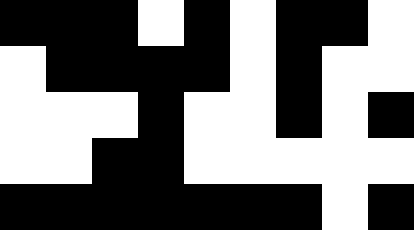[["black", "black", "black", "white", "black", "white", "black", "black", "white"], ["white", "black", "black", "black", "black", "white", "black", "white", "white"], ["white", "white", "white", "black", "white", "white", "black", "white", "black"], ["white", "white", "black", "black", "white", "white", "white", "white", "white"], ["black", "black", "black", "black", "black", "black", "black", "white", "black"]]